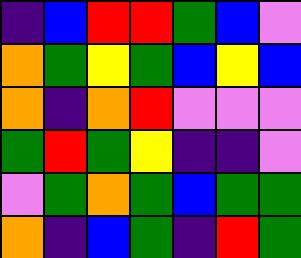[["indigo", "blue", "red", "red", "green", "blue", "violet"], ["orange", "green", "yellow", "green", "blue", "yellow", "blue"], ["orange", "indigo", "orange", "red", "violet", "violet", "violet"], ["green", "red", "green", "yellow", "indigo", "indigo", "violet"], ["violet", "green", "orange", "green", "blue", "green", "green"], ["orange", "indigo", "blue", "green", "indigo", "red", "green"]]